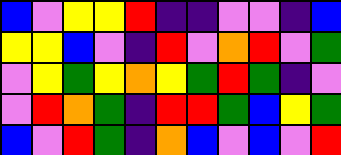[["blue", "violet", "yellow", "yellow", "red", "indigo", "indigo", "violet", "violet", "indigo", "blue"], ["yellow", "yellow", "blue", "violet", "indigo", "red", "violet", "orange", "red", "violet", "green"], ["violet", "yellow", "green", "yellow", "orange", "yellow", "green", "red", "green", "indigo", "violet"], ["violet", "red", "orange", "green", "indigo", "red", "red", "green", "blue", "yellow", "green"], ["blue", "violet", "red", "green", "indigo", "orange", "blue", "violet", "blue", "violet", "red"]]